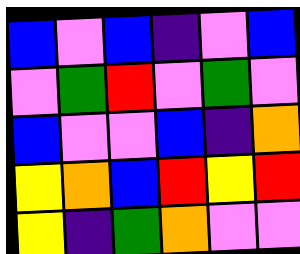[["blue", "violet", "blue", "indigo", "violet", "blue"], ["violet", "green", "red", "violet", "green", "violet"], ["blue", "violet", "violet", "blue", "indigo", "orange"], ["yellow", "orange", "blue", "red", "yellow", "red"], ["yellow", "indigo", "green", "orange", "violet", "violet"]]